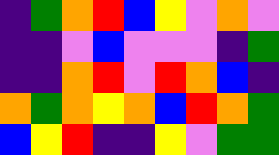[["indigo", "green", "orange", "red", "blue", "yellow", "violet", "orange", "violet"], ["indigo", "indigo", "violet", "blue", "violet", "violet", "violet", "indigo", "green"], ["indigo", "indigo", "orange", "red", "violet", "red", "orange", "blue", "indigo"], ["orange", "green", "orange", "yellow", "orange", "blue", "red", "orange", "green"], ["blue", "yellow", "red", "indigo", "indigo", "yellow", "violet", "green", "green"]]